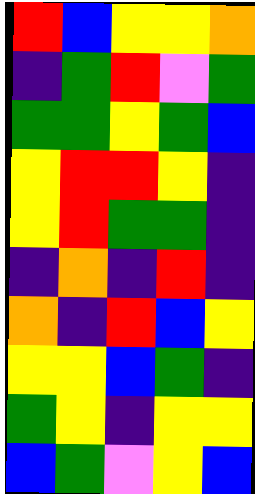[["red", "blue", "yellow", "yellow", "orange"], ["indigo", "green", "red", "violet", "green"], ["green", "green", "yellow", "green", "blue"], ["yellow", "red", "red", "yellow", "indigo"], ["yellow", "red", "green", "green", "indigo"], ["indigo", "orange", "indigo", "red", "indigo"], ["orange", "indigo", "red", "blue", "yellow"], ["yellow", "yellow", "blue", "green", "indigo"], ["green", "yellow", "indigo", "yellow", "yellow"], ["blue", "green", "violet", "yellow", "blue"]]